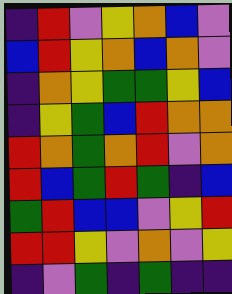[["indigo", "red", "violet", "yellow", "orange", "blue", "violet"], ["blue", "red", "yellow", "orange", "blue", "orange", "violet"], ["indigo", "orange", "yellow", "green", "green", "yellow", "blue"], ["indigo", "yellow", "green", "blue", "red", "orange", "orange"], ["red", "orange", "green", "orange", "red", "violet", "orange"], ["red", "blue", "green", "red", "green", "indigo", "blue"], ["green", "red", "blue", "blue", "violet", "yellow", "red"], ["red", "red", "yellow", "violet", "orange", "violet", "yellow"], ["indigo", "violet", "green", "indigo", "green", "indigo", "indigo"]]